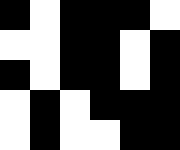[["black", "white", "black", "black", "black", "white"], ["white", "white", "black", "black", "white", "black"], ["black", "white", "black", "black", "white", "black"], ["white", "black", "white", "black", "black", "black"], ["white", "black", "white", "white", "black", "black"]]